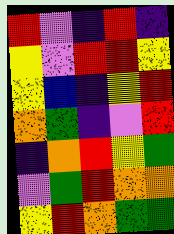[["red", "violet", "indigo", "red", "indigo"], ["yellow", "violet", "red", "red", "yellow"], ["yellow", "blue", "indigo", "yellow", "red"], ["orange", "green", "indigo", "violet", "red"], ["indigo", "orange", "red", "yellow", "green"], ["violet", "green", "red", "orange", "orange"], ["yellow", "red", "orange", "green", "green"]]